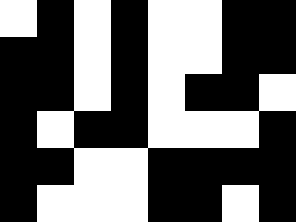[["white", "black", "white", "black", "white", "white", "black", "black"], ["black", "black", "white", "black", "white", "white", "black", "black"], ["black", "black", "white", "black", "white", "black", "black", "white"], ["black", "white", "black", "black", "white", "white", "white", "black"], ["black", "black", "white", "white", "black", "black", "black", "black"], ["black", "white", "white", "white", "black", "black", "white", "black"]]